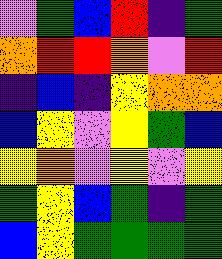[["violet", "green", "blue", "red", "indigo", "green"], ["orange", "red", "red", "orange", "violet", "red"], ["indigo", "blue", "indigo", "yellow", "orange", "orange"], ["blue", "yellow", "violet", "yellow", "green", "blue"], ["yellow", "orange", "violet", "yellow", "violet", "yellow"], ["green", "yellow", "blue", "green", "indigo", "green"], ["blue", "yellow", "green", "green", "green", "green"]]